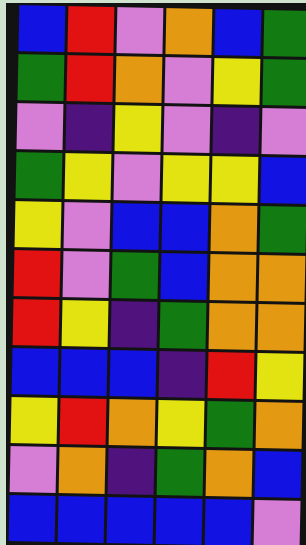[["blue", "red", "violet", "orange", "blue", "green"], ["green", "red", "orange", "violet", "yellow", "green"], ["violet", "indigo", "yellow", "violet", "indigo", "violet"], ["green", "yellow", "violet", "yellow", "yellow", "blue"], ["yellow", "violet", "blue", "blue", "orange", "green"], ["red", "violet", "green", "blue", "orange", "orange"], ["red", "yellow", "indigo", "green", "orange", "orange"], ["blue", "blue", "blue", "indigo", "red", "yellow"], ["yellow", "red", "orange", "yellow", "green", "orange"], ["violet", "orange", "indigo", "green", "orange", "blue"], ["blue", "blue", "blue", "blue", "blue", "violet"]]